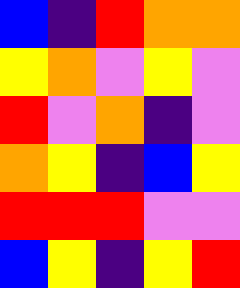[["blue", "indigo", "red", "orange", "orange"], ["yellow", "orange", "violet", "yellow", "violet"], ["red", "violet", "orange", "indigo", "violet"], ["orange", "yellow", "indigo", "blue", "yellow"], ["red", "red", "red", "violet", "violet"], ["blue", "yellow", "indigo", "yellow", "red"]]